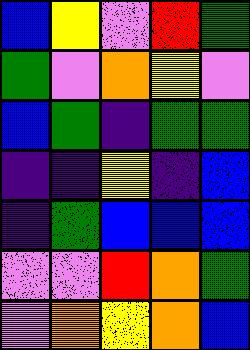[["blue", "yellow", "violet", "red", "green"], ["green", "violet", "orange", "yellow", "violet"], ["blue", "green", "indigo", "green", "green"], ["indigo", "indigo", "yellow", "indigo", "blue"], ["indigo", "green", "blue", "blue", "blue"], ["violet", "violet", "red", "orange", "green"], ["violet", "orange", "yellow", "orange", "blue"]]